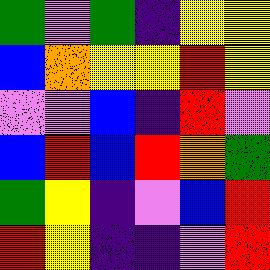[["green", "violet", "green", "indigo", "yellow", "yellow"], ["blue", "orange", "yellow", "yellow", "red", "yellow"], ["violet", "violet", "blue", "indigo", "red", "violet"], ["blue", "red", "blue", "red", "orange", "green"], ["green", "yellow", "indigo", "violet", "blue", "red"], ["red", "yellow", "indigo", "indigo", "violet", "red"]]